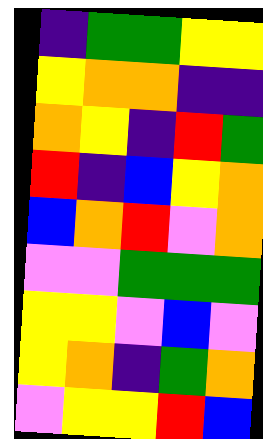[["indigo", "green", "green", "yellow", "yellow"], ["yellow", "orange", "orange", "indigo", "indigo"], ["orange", "yellow", "indigo", "red", "green"], ["red", "indigo", "blue", "yellow", "orange"], ["blue", "orange", "red", "violet", "orange"], ["violet", "violet", "green", "green", "green"], ["yellow", "yellow", "violet", "blue", "violet"], ["yellow", "orange", "indigo", "green", "orange"], ["violet", "yellow", "yellow", "red", "blue"]]